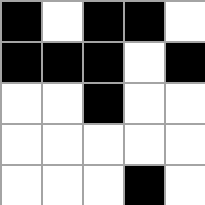[["black", "white", "black", "black", "white"], ["black", "black", "black", "white", "black"], ["white", "white", "black", "white", "white"], ["white", "white", "white", "white", "white"], ["white", "white", "white", "black", "white"]]